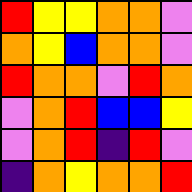[["red", "yellow", "yellow", "orange", "orange", "violet"], ["orange", "yellow", "blue", "orange", "orange", "violet"], ["red", "orange", "orange", "violet", "red", "orange"], ["violet", "orange", "red", "blue", "blue", "yellow"], ["violet", "orange", "red", "indigo", "red", "violet"], ["indigo", "orange", "yellow", "orange", "orange", "red"]]